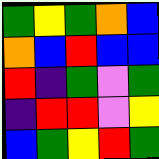[["green", "yellow", "green", "orange", "blue"], ["orange", "blue", "red", "blue", "blue"], ["red", "indigo", "green", "violet", "green"], ["indigo", "red", "red", "violet", "yellow"], ["blue", "green", "yellow", "red", "green"]]